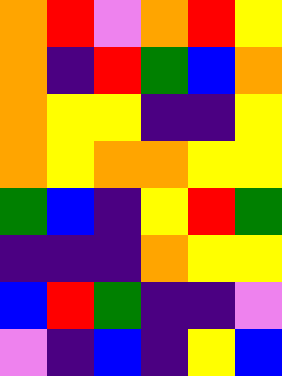[["orange", "red", "violet", "orange", "red", "yellow"], ["orange", "indigo", "red", "green", "blue", "orange"], ["orange", "yellow", "yellow", "indigo", "indigo", "yellow"], ["orange", "yellow", "orange", "orange", "yellow", "yellow"], ["green", "blue", "indigo", "yellow", "red", "green"], ["indigo", "indigo", "indigo", "orange", "yellow", "yellow"], ["blue", "red", "green", "indigo", "indigo", "violet"], ["violet", "indigo", "blue", "indigo", "yellow", "blue"]]